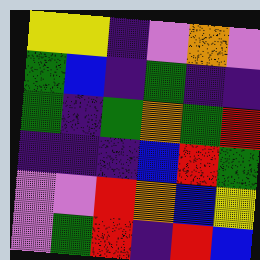[["yellow", "yellow", "indigo", "violet", "orange", "violet"], ["green", "blue", "indigo", "green", "indigo", "indigo"], ["green", "indigo", "green", "orange", "green", "red"], ["indigo", "indigo", "indigo", "blue", "red", "green"], ["violet", "violet", "red", "orange", "blue", "yellow"], ["violet", "green", "red", "indigo", "red", "blue"]]